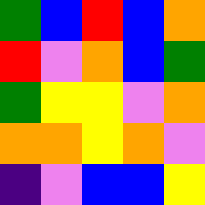[["green", "blue", "red", "blue", "orange"], ["red", "violet", "orange", "blue", "green"], ["green", "yellow", "yellow", "violet", "orange"], ["orange", "orange", "yellow", "orange", "violet"], ["indigo", "violet", "blue", "blue", "yellow"]]